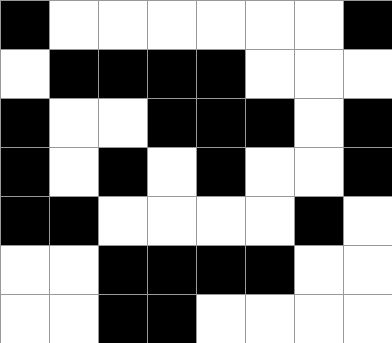[["black", "white", "white", "white", "white", "white", "white", "black"], ["white", "black", "black", "black", "black", "white", "white", "white"], ["black", "white", "white", "black", "black", "black", "white", "black"], ["black", "white", "black", "white", "black", "white", "white", "black"], ["black", "black", "white", "white", "white", "white", "black", "white"], ["white", "white", "black", "black", "black", "black", "white", "white"], ["white", "white", "black", "black", "white", "white", "white", "white"]]